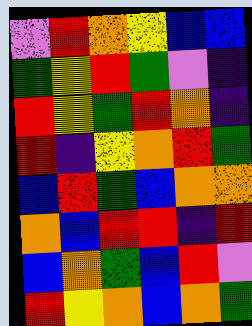[["violet", "red", "orange", "yellow", "blue", "blue"], ["green", "yellow", "red", "green", "violet", "indigo"], ["red", "yellow", "green", "red", "orange", "indigo"], ["red", "indigo", "yellow", "orange", "red", "green"], ["blue", "red", "green", "blue", "orange", "orange"], ["orange", "blue", "red", "red", "indigo", "red"], ["blue", "orange", "green", "blue", "red", "violet"], ["red", "yellow", "orange", "blue", "orange", "green"]]